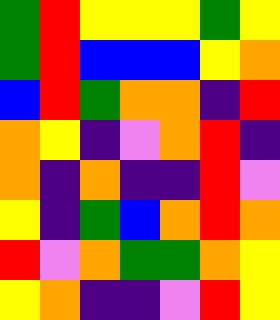[["green", "red", "yellow", "yellow", "yellow", "green", "yellow"], ["green", "red", "blue", "blue", "blue", "yellow", "orange"], ["blue", "red", "green", "orange", "orange", "indigo", "red"], ["orange", "yellow", "indigo", "violet", "orange", "red", "indigo"], ["orange", "indigo", "orange", "indigo", "indigo", "red", "violet"], ["yellow", "indigo", "green", "blue", "orange", "red", "orange"], ["red", "violet", "orange", "green", "green", "orange", "yellow"], ["yellow", "orange", "indigo", "indigo", "violet", "red", "yellow"]]